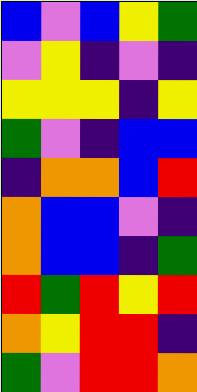[["blue", "violet", "blue", "yellow", "green"], ["violet", "yellow", "indigo", "violet", "indigo"], ["yellow", "yellow", "yellow", "indigo", "yellow"], ["green", "violet", "indigo", "blue", "blue"], ["indigo", "orange", "orange", "blue", "red"], ["orange", "blue", "blue", "violet", "indigo"], ["orange", "blue", "blue", "indigo", "green"], ["red", "green", "red", "yellow", "red"], ["orange", "yellow", "red", "red", "indigo"], ["green", "violet", "red", "red", "orange"]]